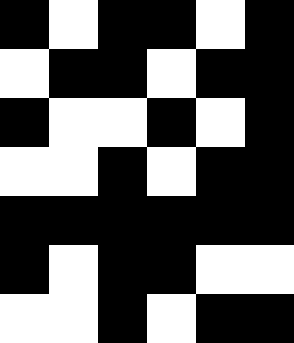[["black", "white", "black", "black", "white", "black"], ["white", "black", "black", "white", "black", "black"], ["black", "white", "white", "black", "white", "black"], ["white", "white", "black", "white", "black", "black"], ["black", "black", "black", "black", "black", "black"], ["black", "white", "black", "black", "white", "white"], ["white", "white", "black", "white", "black", "black"]]